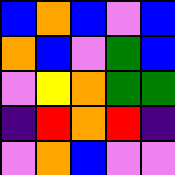[["blue", "orange", "blue", "violet", "blue"], ["orange", "blue", "violet", "green", "blue"], ["violet", "yellow", "orange", "green", "green"], ["indigo", "red", "orange", "red", "indigo"], ["violet", "orange", "blue", "violet", "violet"]]